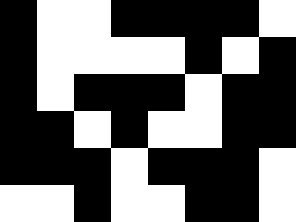[["black", "white", "white", "black", "black", "black", "black", "white"], ["black", "white", "white", "white", "white", "black", "white", "black"], ["black", "white", "black", "black", "black", "white", "black", "black"], ["black", "black", "white", "black", "white", "white", "black", "black"], ["black", "black", "black", "white", "black", "black", "black", "white"], ["white", "white", "black", "white", "white", "black", "black", "white"]]